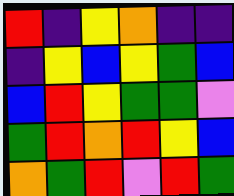[["red", "indigo", "yellow", "orange", "indigo", "indigo"], ["indigo", "yellow", "blue", "yellow", "green", "blue"], ["blue", "red", "yellow", "green", "green", "violet"], ["green", "red", "orange", "red", "yellow", "blue"], ["orange", "green", "red", "violet", "red", "green"]]